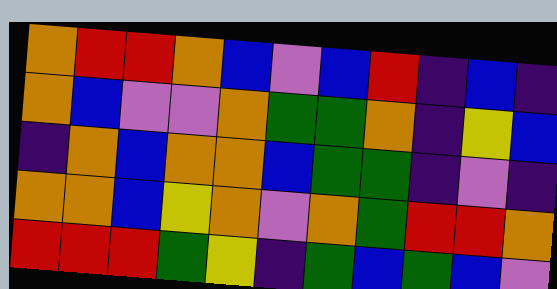[["orange", "red", "red", "orange", "blue", "violet", "blue", "red", "indigo", "blue", "indigo"], ["orange", "blue", "violet", "violet", "orange", "green", "green", "orange", "indigo", "yellow", "blue"], ["indigo", "orange", "blue", "orange", "orange", "blue", "green", "green", "indigo", "violet", "indigo"], ["orange", "orange", "blue", "yellow", "orange", "violet", "orange", "green", "red", "red", "orange"], ["red", "red", "red", "green", "yellow", "indigo", "green", "blue", "green", "blue", "violet"]]